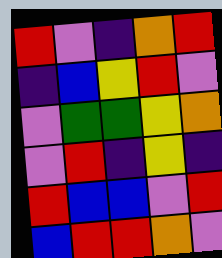[["red", "violet", "indigo", "orange", "red"], ["indigo", "blue", "yellow", "red", "violet"], ["violet", "green", "green", "yellow", "orange"], ["violet", "red", "indigo", "yellow", "indigo"], ["red", "blue", "blue", "violet", "red"], ["blue", "red", "red", "orange", "violet"]]